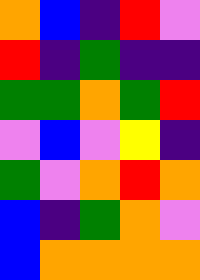[["orange", "blue", "indigo", "red", "violet"], ["red", "indigo", "green", "indigo", "indigo"], ["green", "green", "orange", "green", "red"], ["violet", "blue", "violet", "yellow", "indigo"], ["green", "violet", "orange", "red", "orange"], ["blue", "indigo", "green", "orange", "violet"], ["blue", "orange", "orange", "orange", "orange"]]